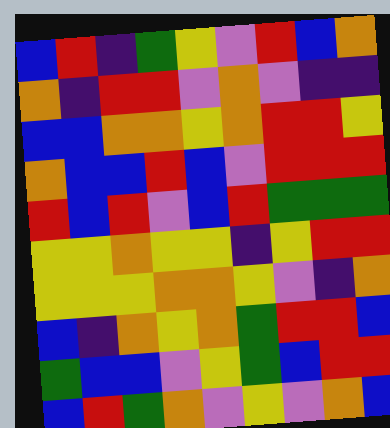[["blue", "red", "indigo", "green", "yellow", "violet", "red", "blue", "orange"], ["orange", "indigo", "red", "red", "violet", "orange", "violet", "indigo", "indigo"], ["blue", "blue", "orange", "orange", "yellow", "orange", "red", "red", "yellow"], ["orange", "blue", "blue", "red", "blue", "violet", "red", "red", "red"], ["red", "blue", "red", "violet", "blue", "red", "green", "green", "green"], ["yellow", "yellow", "orange", "yellow", "yellow", "indigo", "yellow", "red", "red"], ["yellow", "yellow", "yellow", "orange", "orange", "yellow", "violet", "indigo", "orange"], ["blue", "indigo", "orange", "yellow", "orange", "green", "red", "red", "blue"], ["green", "blue", "blue", "violet", "yellow", "green", "blue", "red", "red"], ["blue", "red", "green", "orange", "violet", "yellow", "violet", "orange", "blue"]]